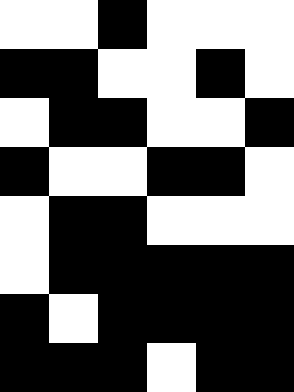[["white", "white", "black", "white", "white", "white"], ["black", "black", "white", "white", "black", "white"], ["white", "black", "black", "white", "white", "black"], ["black", "white", "white", "black", "black", "white"], ["white", "black", "black", "white", "white", "white"], ["white", "black", "black", "black", "black", "black"], ["black", "white", "black", "black", "black", "black"], ["black", "black", "black", "white", "black", "black"]]